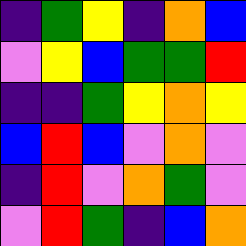[["indigo", "green", "yellow", "indigo", "orange", "blue"], ["violet", "yellow", "blue", "green", "green", "red"], ["indigo", "indigo", "green", "yellow", "orange", "yellow"], ["blue", "red", "blue", "violet", "orange", "violet"], ["indigo", "red", "violet", "orange", "green", "violet"], ["violet", "red", "green", "indigo", "blue", "orange"]]